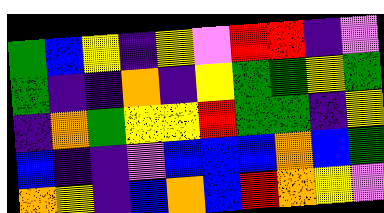[["green", "blue", "yellow", "indigo", "yellow", "violet", "red", "red", "indigo", "violet"], ["green", "indigo", "indigo", "orange", "indigo", "yellow", "green", "green", "yellow", "green"], ["indigo", "orange", "green", "yellow", "yellow", "red", "green", "green", "indigo", "yellow"], ["blue", "indigo", "indigo", "violet", "blue", "blue", "blue", "orange", "blue", "green"], ["orange", "yellow", "indigo", "blue", "orange", "blue", "red", "orange", "yellow", "violet"]]